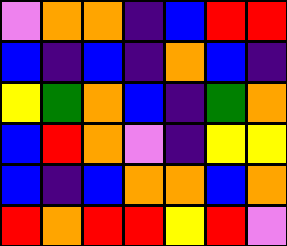[["violet", "orange", "orange", "indigo", "blue", "red", "red"], ["blue", "indigo", "blue", "indigo", "orange", "blue", "indigo"], ["yellow", "green", "orange", "blue", "indigo", "green", "orange"], ["blue", "red", "orange", "violet", "indigo", "yellow", "yellow"], ["blue", "indigo", "blue", "orange", "orange", "blue", "orange"], ["red", "orange", "red", "red", "yellow", "red", "violet"]]